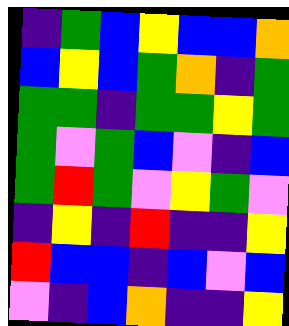[["indigo", "green", "blue", "yellow", "blue", "blue", "orange"], ["blue", "yellow", "blue", "green", "orange", "indigo", "green"], ["green", "green", "indigo", "green", "green", "yellow", "green"], ["green", "violet", "green", "blue", "violet", "indigo", "blue"], ["green", "red", "green", "violet", "yellow", "green", "violet"], ["indigo", "yellow", "indigo", "red", "indigo", "indigo", "yellow"], ["red", "blue", "blue", "indigo", "blue", "violet", "blue"], ["violet", "indigo", "blue", "orange", "indigo", "indigo", "yellow"]]